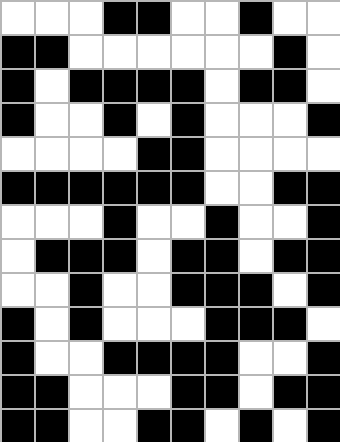[["white", "white", "white", "black", "black", "white", "white", "black", "white", "white"], ["black", "black", "white", "white", "white", "white", "white", "white", "black", "white"], ["black", "white", "black", "black", "black", "black", "white", "black", "black", "white"], ["black", "white", "white", "black", "white", "black", "white", "white", "white", "black"], ["white", "white", "white", "white", "black", "black", "white", "white", "white", "white"], ["black", "black", "black", "black", "black", "black", "white", "white", "black", "black"], ["white", "white", "white", "black", "white", "white", "black", "white", "white", "black"], ["white", "black", "black", "black", "white", "black", "black", "white", "black", "black"], ["white", "white", "black", "white", "white", "black", "black", "black", "white", "black"], ["black", "white", "black", "white", "white", "white", "black", "black", "black", "white"], ["black", "white", "white", "black", "black", "black", "black", "white", "white", "black"], ["black", "black", "white", "white", "white", "black", "black", "white", "black", "black"], ["black", "black", "white", "white", "black", "black", "white", "black", "white", "black"]]